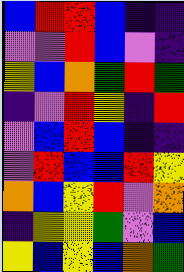[["blue", "red", "red", "blue", "indigo", "indigo"], ["violet", "violet", "red", "blue", "violet", "indigo"], ["yellow", "blue", "orange", "green", "red", "green"], ["indigo", "violet", "red", "yellow", "indigo", "red"], ["violet", "blue", "red", "blue", "indigo", "indigo"], ["violet", "red", "blue", "blue", "red", "yellow"], ["orange", "blue", "yellow", "red", "violet", "orange"], ["indigo", "yellow", "yellow", "green", "violet", "blue"], ["yellow", "blue", "yellow", "blue", "orange", "green"]]